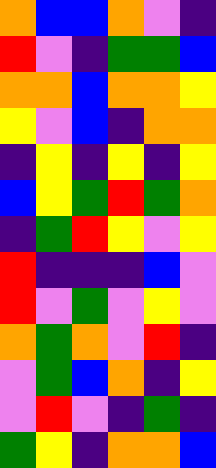[["orange", "blue", "blue", "orange", "violet", "indigo"], ["red", "violet", "indigo", "green", "green", "blue"], ["orange", "orange", "blue", "orange", "orange", "yellow"], ["yellow", "violet", "blue", "indigo", "orange", "orange"], ["indigo", "yellow", "indigo", "yellow", "indigo", "yellow"], ["blue", "yellow", "green", "red", "green", "orange"], ["indigo", "green", "red", "yellow", "violet", "yellow"], ["red", "indigo", "indigo", "indigo", "blue", "violet"], ["red", "violet", "green", "violet", "yellow", "violet"], ["orange", "green", "orange", "violet", "red", "indigo"], ["violet", "green", "blue", "orange", "indigo", "yellow"], ["violet", "red", "violet", "indigo", "green", "indigo"], ["green", "yellow", "indigo", "orange", "orange", "blue"]]